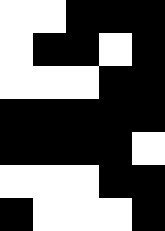[["white", "white", "black", "black", "black"], ["white", "black", "black", "white", "black"], ["white", "white", "white", "black", "black"], ["black", "black", "black", "black", "black"], ["black", "black", "black", "black", "white"], ["white", "white", "white", "black", "black"], ["black", "white", "white", "white", "black"]]